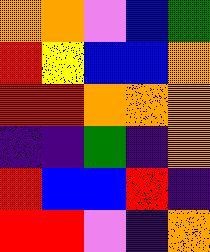[["orange", "orange", "violet", "blue", "green"], ["red", "yellow", "blue", "blue", "orange"], ["red", "red", "orange", "orange", "orange"], ["indigo", "indigo", "green", "indigo", "orange"], ["red", "blue", "blue", "red", "indigo"], ["red", "red", "violet", "indigo", "orange"]]